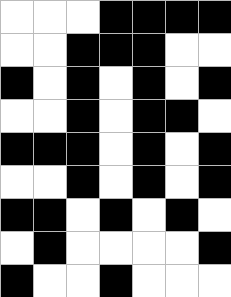[["white", "white", "white", "black", "black", "black", "black"], ["white", "white", "black", "black", "black", "white", "white"], ["black", "white", "black", "white", "black", "white", "black"], ["white", "white", "black", "white", "black", "black", "white"], ["black", "black", "black", "white", "black", "white", "black"], ["white", "white", "black", "white", "black", "white", "black"], ["black", "black", "white", "black", "white", "black", "white"], ["white", "black", "white", "white", "white", "white", "black"], ["black", "white", "white", "black", "white", "white", "white"]]